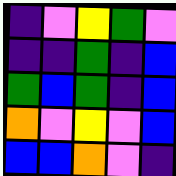[["indigo", "violet", "yellow", "green", "violet"], ["indigo", "indigo", "green", "indigo", "blue"], ["green", "blue", "green", "indigo", "blue"], ["orange", "violet", "yellow", "violet", "blue"], ["blue", "blue", "orange", "violet", "indigo"]]